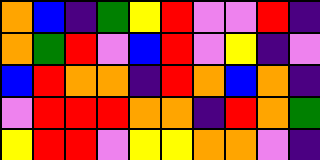[["orange", "blue", "indigo", "green", "yellow", "red", "violet", "violet", "red", "indigo"], ["orange", "green", "red", "violet", "blue", "red", "violet", "yellow", "indigo", "violet"], ["blue", "red", "orange", "orange", "indigo", "red", "orange", "blue", "orange", "indigo"], ["violet", "red", "red", "red", "orange", "orange", "indigo", "red", "orange", "green"], ["yellow", "red", "red", "violet", "yellow", "yellow", "orange", "orange", "violet", "indigo"]]